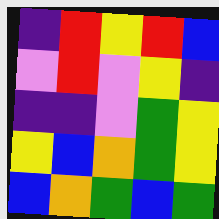[["indigo", "red", "yellow", "red", "blue"], ["violet", "red", "violet", "yellow", "indigo"], ["indigo", "indigo", "violet", "green", "yellow"], ["yellow", "blue", "orange", "green", "yellow"], ["blue", "orange", "green", "blue", "green"]]